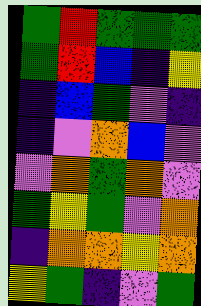[["green", "red", "green", "green", "green"], ["green", "red", "blue", "indigo", "yellow"], ["indigo", "blue", "green", "violet", "indigo"], ["indigo", "violet", "orange", "blue", "violet"], ["violet", "orange", "green", "orange", "violet"], ["green", "yellow", "green", "violet", "orange"], ["indigo", "orange", "orange", "yellow", "orange"], ["yellow", "green", "indigo", "violet", "green"]]